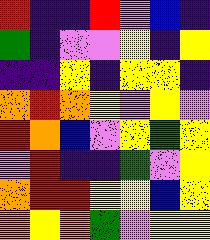[["red", "indigo", "indigo", "red", "violet", "blue", "indigo"], ["green", "indigo", "violet", "violet", "yellow", "indigo", "yellow"], ["indigo", "indigo", "yellow", "indigo", "yellow", "yellow", "indigo"], ["orange", "red", "orange", "yellow", "violet", "yellow", "violet"], ["red", "orange", "blue", "violet", "yellow", "green", "yellow"], ["violet", "red", "indigo", "indigo", "green", "violet", "yellow"], ["orange", "red", "red", "yellow", "yellow", "blue", "yellow"], ["orange", "yellow", "orange", "green", "violet", "yellow", "yellow"]]